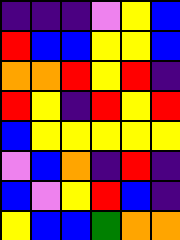[["indigo", "indigo", "indigo", "violet", "yellow", "blue"], ["red", "blue", "blue", "yellow", "yellow", "blue"], ["orange", "orange", "red", "yellow", "red", "indigo"], ["red", "yellow", "indigo", "red", "yellow", "red"], ["blue", "yellow", "yellow", "yellow", "yellow", "yellow"], ["violet", "blue", "orange", "indigo", "red", "indigo"], ["blue", "violet", "yellow", "red", "blue", "indigo"], ["yellow", "blue", "blue", "green", "orange", "orange"]]